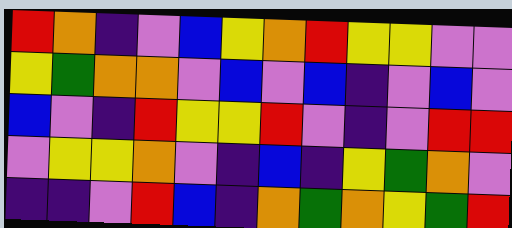[["red", "orange", "indigo", "violet", "blue", "yellow", "orange", "red", "yellow", "yellow", "violet", "violet"], ["yellow", "green", "orange", "orange", "violet", "blue", "violet", "blue", "indigo", "violet", "blue", "violet"], ["blue", "violet", "indigo", "red", "yellow", "yellow", "red", "violet", "indigo", "violet", "red", "red"], ["violet", "yellow", "yellow", "orange", "violet", "indigo", "blue", "indigo", "yellow", "green", "orange", "violet"], ["indigo", "indigo", "violet", "red", "blue", "indigo", "orange", "green", "orange", "yellow", "green", "red"]]